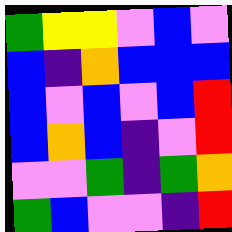[["green", "yellow", "yellow", "violet", "blue", "violet"], ["blue", "indigo", "orange", "blue", "blue", "blue"], ["blue", "violet", "blue", "violet", "blue", "red"], ["blue", "orange", "blue", "indigo", "violet", "red"], ["violet", "violet", "green", "indigo", "green", "orange"], ["green", "blue", "violet", "violet", "indigo", "red"]]